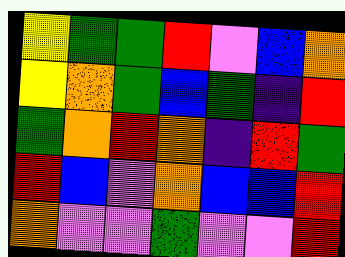[["yellow", "green", "green", "red", "violet", "blue", "orange"], ["yellow", "orange", "green", "blue", "green", "indigo", "red"], ["green", "orange", "red", "orange", "indigo", "red", "green"], ["red", "blue", "violet", "orange", "blue", "blue", "red"], ["orange", "violet", "violet", "green", "violet", "violet", "red"]]